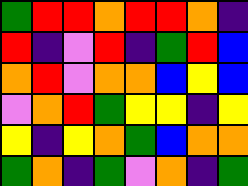[["green", "red", "red", "orange", "red", "red", "orange", "indigo"], ["red", "indigo", "violet", "red", "indigo", "green", "red", "blue"], ["orange", "red", "violet", "orange", "orange", "blue", "yellow", "blue"], ["violet", "orange", "red", "green", "yellow", "yellow", "indigo", "yellow"], ["yellow", "indigo", "yellow", "orange", "green", "blue", "orange", "orange"], ["green", "orange", "indigo", "green", "violet", "orange", "indigo", "green"]]